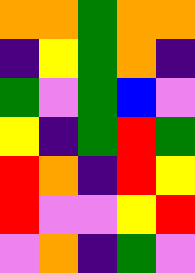[["orange", "orange", "green", "orange", "orange"], ["indigo", "yellow", "green", "orange", "indigo"], ["green", "violet", "green", "blue", "violet"], ["yellow", "indigo", "green", "red", "green"], ["red", "orange", "indigo", "red", "yellow"], ["red", "violet", "violet", "yellow", "red"], ["violet", "orange", "indigo", "green", "violet"]]